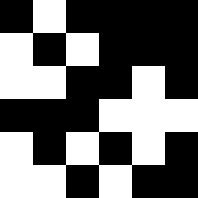[["black", "white", "black", "black", "black", "black"], ["white", "black", "white", "black", "black", "black"], ["white", "white", "black", "black", "white", "black"], ["black", "black", "black", "white", "white", "white"], ["white", "black", "white", "black", "white", "black"], ["white", "white", "black", "white", "black", "black"]]